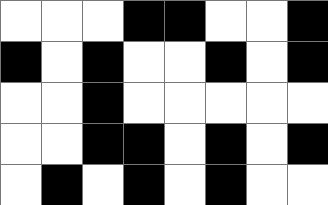[["white", "white", "white", "black", "black", "white", "white", "black"], ["black", "white", "black", "white", "white", "black", "white", "black"], ["white", "white", "black", "white", "white", "white", "white", "white"], ["white", "white", "black", "black", "white", "black", "white", "black"], ["white", "black", "white", "black", "white", "black", "white", "white"]]